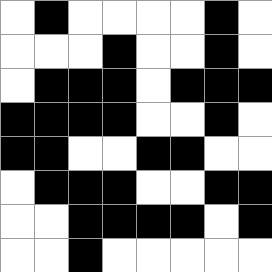[["white", "black", "white", "white", "white", "white", "black", "white"], ["white", "white", "white", "black", "white", "white", "black", "white"], ["white", "black", "black", "black", "white", "black", "black", "black"], ["black", "black", "black", "black", "white", "white", "black", "white"], ["black", "black", "white", "white", "black", "black", "white", "white"], ["white", "black", "black", "black", "white", "white", "black", "black"], ["white", "white", "black", "black", "black", "black", "white", "black"], ["white", "white", "black", "white", "white", "white", "white", "white"]]